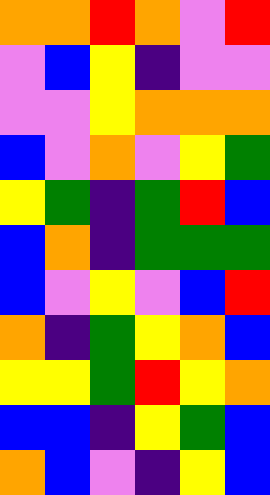[["orange", "orange", "red", "orange", "violet", "red"], ["violet", "blue", "yellow", "indigo", "violet", "violet"], ["violet", "violet", "yellow", "orange", "orange", "orange"], ["blue", "violet", "orange", "violet", "yellow", "green"], ["yellow", "green", "indigo", "green", "red", "blue"], ["blue", "orange", "indigo", "green", "green", "green"], ["blue", "violet", "yellow", "violet", "blue", "red"], ["orange", "indigo", "green", "yellow", "orange", "blue"], ["yellow", "yellow", "green", "red", "yellow", "orange"], ["blue", "blue", "indigo", "yellow", "green", "blue"], ["orange", "blue", "violet", "indigo", "yellow", "blue"]]